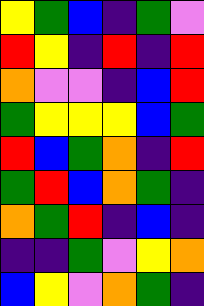[["yellow", "green", "blue", "indigo", "green", "violet"], ["red", "yellow", "indigo", "red", "indigo", "red"], ["orange", "violet", "violet", "indigo", "blue", "red"], ["green", "yellow", "yellow", "yellow", "blue", "green"], ["red", "blue", "green", "orange", "indigo", "red"], ["green", "red", "blue", "orange", "green", "indigo"], ["orange", "green", "red", "indigo", "blue", "indigo"], ["indigo", "indigo", "green", "violet", "yellow", "orange"], ["blue", "yellow", "violet", "orange", "green", "indigo"]]